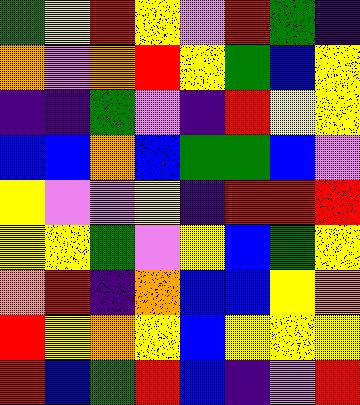[["green", "yellow", "red", "yellow", "violet", "red", "green", "indigo"], ["orange", "violet", "orange", "red", "yellow", "green", "blue", "yellow"], ["indigo", "indigo", "green", "violet", "indigo", "red", "yellow", "yellow"], ["blue", "blue", "orange", "blue", "green", "green", "blue", "violet"], ["yellow", "violet", "violet", "yellow", "indigo", "red", "red", "red"], ["yellow", "yellow", "green", "violet", "yellow", "blue", "green", "yellow"], ["orange", "red", "indigo", "orange", "blue", "blue", "yellow", "orange"], ["red", "yellow", "orange", "yellow", "blue", "yellow", "yellow", "yellow"], ["red", "blue", "green", "red", "blue", "indigo", "violet", "red"]]